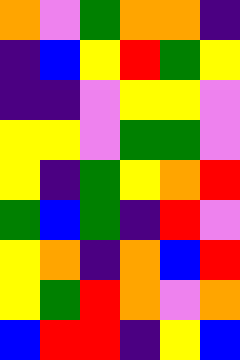[["orange", "violet", "green", "orange", "orange", "indigo"], ["indigo", "blue", "yellow", "red", "green", "yellow"], ["indigo", "indigo", "violet", "yellow", "yellow", "violet"], ["yellow", "yellow", "violet", "green", "green", "violet"], ["yellow", "indigo", "green", "yellow", "orange", "red"], ["green", "blue", "green", "indigo", "red", "violet"], ["yellow", "orange", "indigo", "orange", "blue", "red"], ["yellow", "green", "red", "orange", "violet", "orange"], ["blue", "red", "red", "indigo", "yellow", "blue"]]